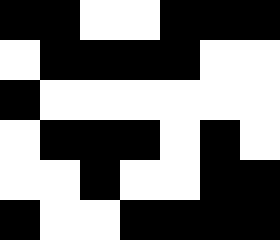[["black", "black", "white", "white", "black", "black", "black"], ["white", "black", "black", "black", "black", "white", "white"], ["black", "white", "white", "white", "white", "white", "white"], ["white", "black", "black", "black", "white", "black", "white"], ["white", "white", "black", "white", "white", "black", "black"], ["black", "white", "white", "black", "black", "black", "black"]]